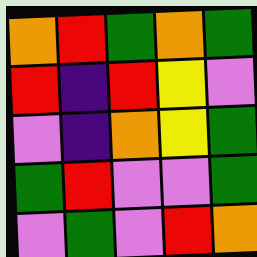[["orange", "red", "green", "orange", "green"], ["red", "indigo", "red", "yellow", "violet"], ["violet", "indigo", "orange", "yellow", "green"], ["green", "red", "violet", "violet", "green"], ["violet", "green", "violet", "red", "orange"]]